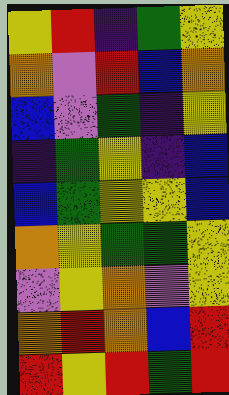[["yellow", "red", "indigo", "green", "yellow"], ["orange", "violet", "red", "blue", "orange"], ["blue", "violet", "green", "indigo", "yellow"], ["indigo", "green", "yellow", "indigo", "blue"], ["blue", "green", "yellow", "yellow", "blue"], ["orange", "yellow", "green", "green", "yellow"], ["violet", "yellow", "orange", "violet", "yellow"], ["orange", "red", "orange", "blue", "red"], ["red", "yellow", "red", "green", "red"]]